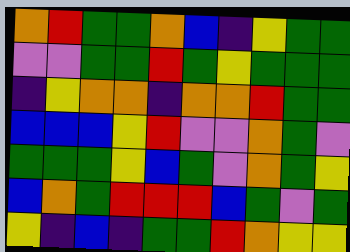[["orange", "red", "green", "green", "orange", "blue", "indigo", "yellow", "green", "green"], ["violet", "violet", "green", "green", "red", "green", "yellow", "green", "green", "green"], ["indigo", "yellow", "orange", "orange", "indigo", "orange", "orange", "red", "green", "green"], ["blue", "blue", "blue", "yellow", "red", "violet", "violet", "orange", "green", "violet"], ["green", "green", "green", "yellow", "blue", "green", "violet", "orange", "green", "yellow"], ["blue", "orange", "green", "red", "red", "red", "blue", "green", "violet", "green"], ["yellow", "indigo", "blue", "indigo", "green", "green", "red", "orange", "yellow", "yellow"]]